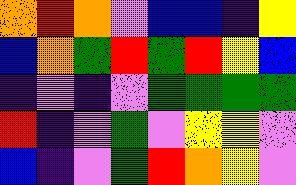[["orange", "red", "orange", "violet", "blue", "blue", "indigo", "yellow"], ["blue", "orange", "green", "red", "green", "red", "yellow", "blue"], ["indigo", "violet", "indigo", "violet", "green", "green", "green", "green"], ["red", "indigo", "violet", "green", "violet", "yellow", "yellow", "violet"], ["blue", "indigo", "violet", "green", "red", "orange", "yellow", "violet"]]